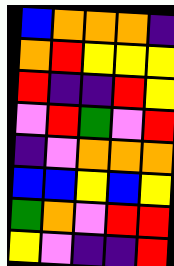[["blue", "orange", "orange", "orange", "indigo"], ["orange", "red", "yellow", "yellow", "yellow"], ["red", "indigo", "indigo", "red", "yellow"], ["violet", "red", "green", "violet", "red"], ["indigo", "violet", "orange", "orange", "orange"], ["blue", "blue", "yellow", "blue", "yellow"], ["green", "orange", "violet", "red", "red"], ["yellow", "violet", "indigo", "indigo", "red"]]